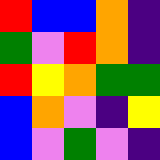[["red", "blue", "blue", "orange", "indigo"], ["green", "violet", "red", "orange", "indigo"], ["red", "yellow", "orange", "green", "green"], ["blue", "orange", "violet", "indigo", "yellow"], ["blue", "violet", "green", "violet", "indigo"]]